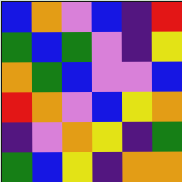[["blue", "orange", "violet", "blue", "indigo", "red"], ["green", "blue", "green", "violet", "indigo", "yellow"], ["orange", "green", "blue", "violet", "violet", "blue"], ["red", "orange", "violet", "blue", "yellow", "orange"], ["indigo", "violet", "orange", "yellow", "indigo", "green"], ["green", "blue", "yellow", "indigo", "orange", "orange"]]